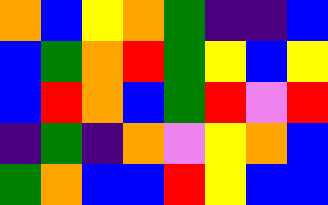[["orange", "blue", "yellow", "orange", "green", "indigo", "indigo", "blue"], ["blue", "green", "orange", "red", "green", "yellow", "blue", "yellow"], ["blue", "red", "orange", "blue", "green", "red", "violet", "red"], ["indigo", "green", "indigo", "orange", "violet", "yellow", "orange", "blue"], ["green", "orange", "blue", "blue", "red", "yellow", "blue", "blue"]]